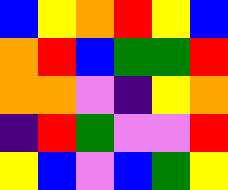[["blue", "yellow", "orange", "red", "yellow", "blue"], ["orange", "red", "blue", "green", "green", "red"], ["orange", "orange", "violet", "indigo", "yellow", "orange"], ["indigo", "red", "green", "violet", "violet", "red"], ["yellow", "blue", "violet", "blue", "green", "yellow"]]